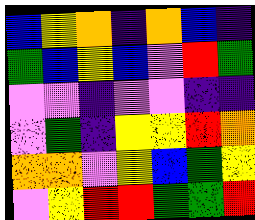[["blue", "yellow", "orange", "indigo", "orange", "blue", "indigo"], ["green", "blue", "yellow", "blue", "violet", "red", "green"], ["violet", "violet", "indigo", "violet", "violet", "indigo", "indigo"], ["violet", "green", "indigo", "yellow", "yellow", "red", "orange"], ["orange", "orange", "violet", "yellow", "blue", "green", "yellow"], ["violet", "yellow", "red", "red", "green", "green", "red"]]